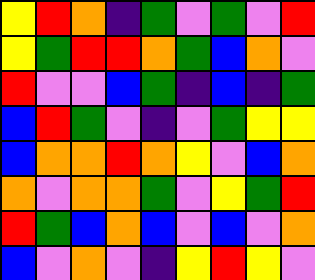[["yellow", "red", "orange", "indigo", "green", "violet", "green", "violet", "red"], ["yellow", "green", "red", "red", "orange", "green", "blue", "orange", "violet"], ["red", "violet", "violet", "blue", "green", "indigo", "blue", "indigo", "green"], ["blue", "red", "green", "violet", "indigo", "violet", "green", "yellow", "yellow"], ["blue", "orange", "orange", "red", "orange", "yellow", "violet", "blue", "orange"], ["orange", "violet", "orange", "orange", "green", "violet", "yellow", "green", "red"], ["red", "green", "blue", "orange", "blue", "violet", "blue", "violet", "orange"], ["blue", "violet", "orange", "violet", "indigo", "yellow", "red", "yellow", "violet"]]